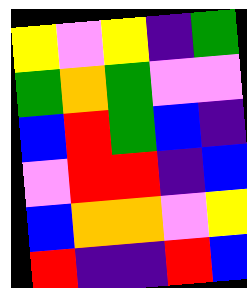[["yellow", "violet", "yellow", "indigo", "green"], ["green", "orange", "green", "violet", "violet"], ["blue", "red", "green", "blue", "indigo"], ["violet", "red", "red", "indigo", "blue"], ["blue", "orange", "orange", "violet", "yellow"], ["red", "indigo", "indigo", "red", "blue"]]